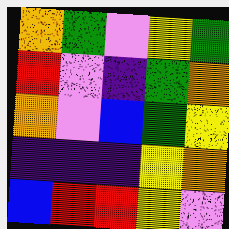[["orange", "green", "violet", "yellow", "green"], ["red", "violet", "indigo", "green", "orange"], ["orange", "violet", "blue", "green", "yellow"], ["indigo", "indigo", "indigo", "yellow", "orange"], ["blue", "red", "red", "yellow", "violet"]]